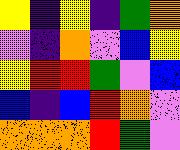[["yellow", "indigo", "yellow", "indigo", "green", "orange"], ["violet", "indigo", "orange", "violet", "blue", "yellow"], ["yellow", "red", "red", "green", "violet", "blue"], ["blue", "indigo", "blue", "red", "orange", "violet"], ["orange", "orange", "orange", "red", "green", "violet"]]